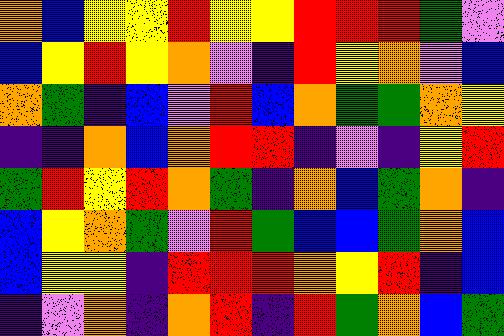[["orange", "blue", "yellow", "yellow", "red", "yellow", "yellow", "red", "red", "red", "green", "violet"], ["blue", "yellow", "red", "yellow", "orange", "violet", "indigo", "red", "yellow", "orange", "violet", "blue"], ["orange", "green", "indigo", "blue", "violet", "red", "blue", "orange", "green", "green", "orange", "yellow"], ["indigo", "indigo", "orange", "blue", "orange", "red", "red", "indigo", "violet", "indigo", "yellow", "red"], ["green", "red", "yellow", "red", "orange", "green", "indigo", "orange", "blue", "green", "orange", "indigo"], ["blue", "yellow", "orange", "green", "violet", "red", "green", "blue", "blue", "green", "orange", "blue"], ["blue", "yellow", "yellow", "indigo", "red", "red", "red", "orange", "yellow", "red", "indigo", "blue"], ["indigo", "violet", "orange", "indigo", "orange", "red", "indigo", "red", "green", "orange", "blue", "green"]]